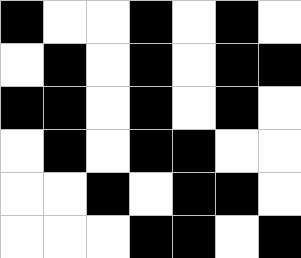[["black", "white", "white", "black", "white", "black", "white"], ["white", "black", "white", "black", "white", "black", "black"], ["black", "black", "white", "black", "white", "black", "white"], ["white", "black", "white", "black", "black", "white", "white"], ["white", "white", "black", "white", "black", "black", "white"], ["white", "white", "white", "black", "black", "white", "black"]]